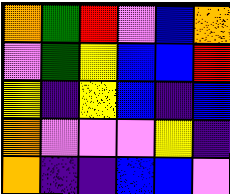[["orange", "green", "red", "violet", "blue", "orange"], ["violet", "green", "yellow", "blue", "blue", "red"], ["yellow", "indigo", "yellow", "blue", "indigo", "blue"], ["orange", "violet", "violet", "violet", "yellow", "indigo"], ["orange", "indigo", "indigo", "blue", "blue", "violet"]]